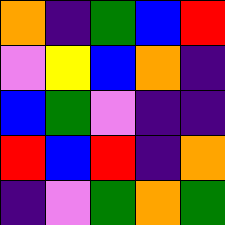[["orange", "indigo", "green", "blue", "red"], ["violet", "yellow", "blue", "orange", "indigo"], ["blue", "green", "violet", "indigo", "indigo"], ["red", "blue", "red", "indigo", "orange"], ["indigo", "violet", "green", "orange", "green"]]